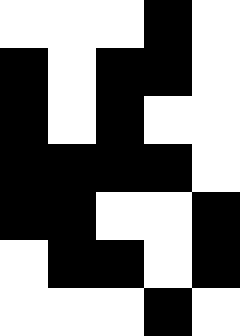[["white", "white", "white", "black", "white"], ["black", "white", "black", "black", "white"], ["black", "white", "black", "white", "white"], ["black", "black", "black", "black", "white"], ["black", "black", "white", "white", "black"], ["white", "black", "black", "white", "black"], ["white", "white", "white", "black", "white"]]